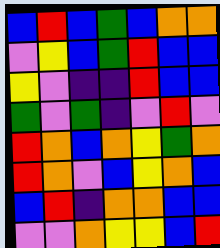[["blue", "red", "blue", "green", "blue", "orange", "orange"], ["violet", "yellow", "blue", "green", "red", "blue", "blue"], ["yellow", "violet", "indigo", "indigo", "red", "blue", "blue"], ["green", "violet", "green", "indigo", "violet", "red", "violet"], ["red", "orange", "blue", "orange", "yellow", "green", "orange"], ["red", "orange", "violet", "blue", "yellow", "orange", "blue"], ["blue", "red", "indigo", "orange", "orange", "blue", "blue"], ["violet", "violet", "orange", "yellow", "yellow", "blue", "red"]]